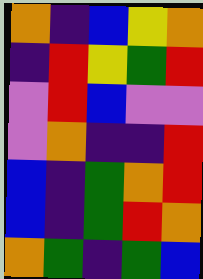[["orange", "indigo", "blue", "yellow", "orange"], ["indigo", "red", "yellow", "green", "red"], ["violet", "red", "blue", "violet", "violet"], ["violet", "orange", "indigo", "indigo", "red"], ["blue", "indigo", "green", "orange", "red"], ["blue", "indigo", "green", "red", "orange"], ["orange", "green", "indigo", "green", "blue"]]